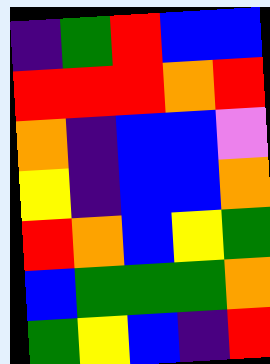[["indigo", "green", "red", "blue", "blue"], ["red", "red", "red", "orange", "red"], ["orange", "indigo", "blue", "blue", "violet"], ["yellow", "indigo", "blue", "blue", "orange"], ["red", "orange", "blue", "yellow", "green"], ["blue", "green", "green", "green", "orange"], ["green", "yellow", "blue", "indigo", "red"]]